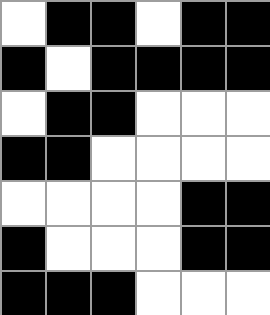[["white", "black", "black", "white", "black", "black"], ["black", "white", "black", "black", "black", "black"], ["white", "black", "black", "white", "white", "white"], ["black", "black", "white", "white", "white", "white"], ["white", "white", "white", "white", "black", "black"], ["black", "white", "white", "white", "black", "black"], ["black", "black", "black", "white", "white", "white"]]